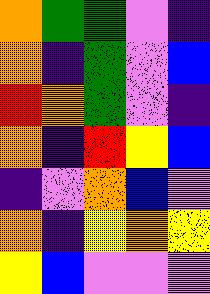[["orange", "green", "green", "violet", "indigo"], ["orange", "indigo", "green", "violet", "blue"], ["red", "orange", "green", "violet", "indigo"], ["orange", "indigo", "red", "yellow", "blue"], ["indigo", "violet", "orange", "blue", "violet"], ["orange", "indigo", "yellow", "orange", "yellow"], ["yellow", "blue", "violet", "violet", "violet"]]